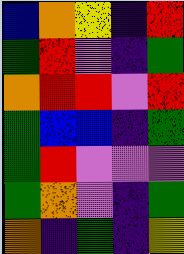[["blue", "orange", "yellow", "indigo", "red"], ["green", "red", "violet", "indigo", "green"], ["orange", "red", "red", "violet", "red"], ["green", "blue", "blue", "indigo", "green"], ["green", "red", "violet", "violet", "violet"], ["green", "orange", "violet", "indigo", "green"], ["orange", "indigo", "green", "indigo", "yellow"]]